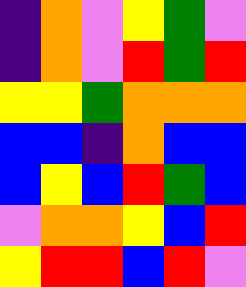[["indigo", "orange", "violet", "yellow", "green", "violet"], ["indigo", "orange", "violet", "red", "green", "red"], ["yellow", "yellow", "green", "orange", "orange", "orange"], ["blue", "blue", "indigo", "orange", "blue", "blue"], ["blue", "yellow", "blue", "red", "green", "blue"], ["violet", "orange", "orange", "yellow", "blue", "red"], ["yellow", "red", "red", "blue", "red", "violet"]]